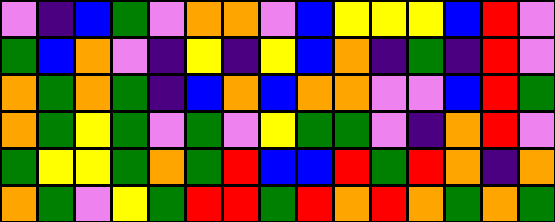[["violet", "indigo", "blue", "green", "violet", "orange", "orange", "violet", "blue", "yellow", "yellow", "yellow", "blue", "red", "violet"], ["green", "blue", "orange", "violet", "indigo", "yellow", "indigo", "yellow", "blue", "orange", "indigo", "green", "indigo", "red", "violet"], ["orange", "green", "orange", "green", "indigo", "blue", "orange", "blue", "orange", "orange", "violet", "violet", "blue", "red", "green"], ["orange", "green", "yellow", "green", "violet", "green", "violet", "yellow", "green", "green", "violet", "indigo", "orange", "red", "violet"], ["green", "yellow", "yellow", "green", "orange", "green", "red", "blue", "blue", "red", "green", "red", "orange", "indigo", "orange"], ["orange", "green", "violet", "yellow", "green", "red", "red", "green", "red", "orange", "red", "orange", "green", "orange", "green"]]